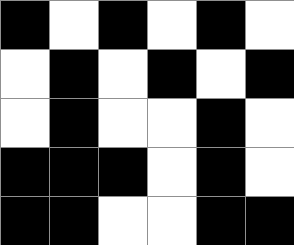[["black", "white", "black", "white", "black", "white"], ["white", "black", "white", "black", "white", "black"], ["white", "black", "white", "white", "black", "white"], ["black", "black", "black", "white", "black", "white"], ["black", "black", "white", "white", "black", "black"]]